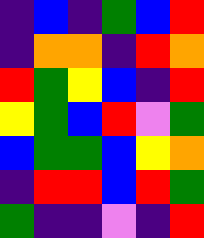[["indigo", "blue", "indigo", "green", "blue", "red"], ["indigo", "orange", "orange", "indigo", "red", "orange"], ["red", "green", "yellow", "blue", "indigo", "red"], ["yellow", "green", "blue", "red", "violet", "green"], ["blue", "green", "green", "blue", "yellow", "orange"], ["indigo", "red", "red", "blue", "red", "green"], ["green", "indigo", "indigo", "violet", "indigo", "red"]]